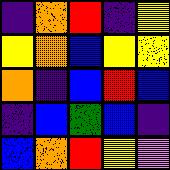[["indigo", "orange", "red", "indigo", "yellow"], ["yellow", "orange", "blue", "yellow", "yellow"], ["orange", "indigo", "blue", "red", "blue"], ["indigo", "blue", "green", "blue", "indigo"], ["blue", "orange", "red", "yellow", "violet"]]